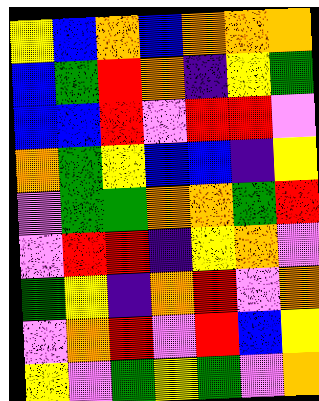[["yellow", "blue", "orange", "blue", "orange", "orange", "orange"], ["blue", "green", "red", "orange", "indigo", "yellow", "green"], ["blue", "blue", "red", "violet", "red", "red", "violet"], ["orange", "green", "yellow", "blue", "blue", "indigo", "yellow"], ["violet", "green", "green", "orange", "orange", "green", "red"], ["violet", "red", "red", "indigo", "yellow", "orange", "violet"], ["green", "yellow", "indigo", "orange", "red", "violet", "orange"], ["violet", "orange", "red", "violet", "red", "blue", "yellow"], ["yellow", "violet", "green", "yellow", "green", "violet", "orange"]]